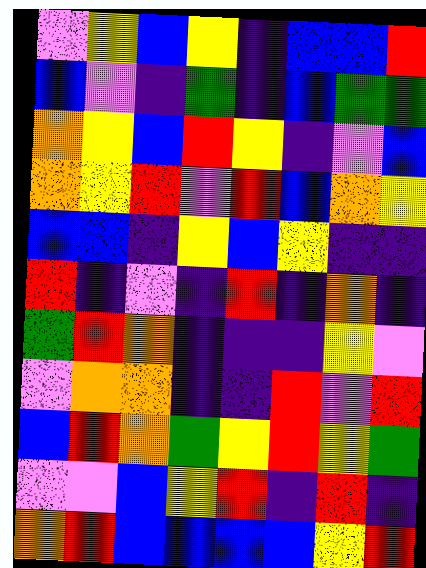[["violet", "yellow", "blue", "yellow", "indigo", "blue", "blue", "red"], ["blue", "violet", "indigo", "green", "indigo", "blue", "green", "green"], ["orange", "yellow", "blue", "red", "yellow", "indigo", "violet", "blue"], ["orange", "yellow", "red", "violet", "red", "blue", "orange", "yellow"], ["blue", "blue", "indigo", "yellow", "blue", "yellow", "indigo", "indigo"], ["red", "indigo", "violet", "indigo", "red", "indigo", "orange", "indigo"], ["green", "red", "orange", "indigo", "indigo", "indigo", "yellow", "violet"], ["violet", "orange", "orange", "indigo", "indigo", "red", "violet", "red"], ["blue", "red", "orange", "green", "yellow", "red", "yellow", "green"], ["violet", "violet", "blue", "yellow", "red", "indigo", "red", "indigo"], ["orange", "red", "blue", "blue", "blue", "blue", "yellow", "red"]]